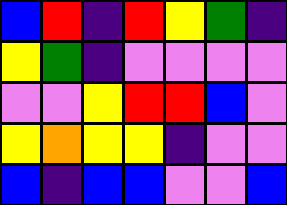[["blue", "red", "indigo", "red", "yellow", "green", "indigo"], ["yellow", "green", "indigo", "violet", "violet", "violet", "violet"], ["violet", "violet", "yellow", "red", "red", "blue", "violet"], ["yellow", "orange", "yellow", "yellow", "indigo", "violet", "violet"], ["blue", "indigo", "blue", "blue", "violet", "violet", "blue"]]